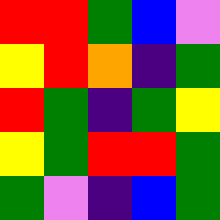[["red", "red", "green", "blue", "violet"], ["yellow", "red", "orange", "indigo", "green"], ["red", "green", "indigo", "green", "yellow"], ["yellow", "green", "red", "red", "green"], ["green", "violet", "indigo", "blue", "green"]]